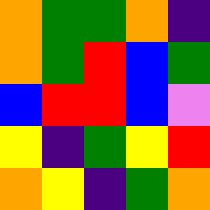[["orange", "green", "green", "orange", "indigo"], ["orange", "green", "red", "blue", "green"], ["blue", "red", "red", "blue", "violet"], ["yellow", "indigo", "green", "yellow", "red"], ["orange", "yellow", "indigo", "green", "orange"]]